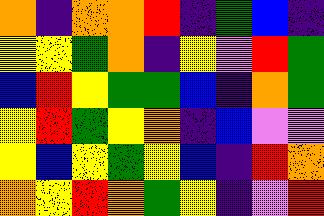[["orange", "indigo", "orange", "orange", "red", "indigo", "green", "blue", "indigo"], ["yellow", "yellow", "green", "orange", "indigo", "yellow", "violet", "red", "green"], ["blue", "red", "yellow", "green", "green", "blue", "indigo", "orange", "green"], ["yellow", "red", "green", "yellow", "orange", "indigo", "blue", "violet", "violet"], ["yellow", "blue", "yellow", "green", "yellow", "blue", "indigo", "red", "orange"], ["orange", "yellow", "red", "orange", "green", "yellow", "indigo", "violet", "red"]]